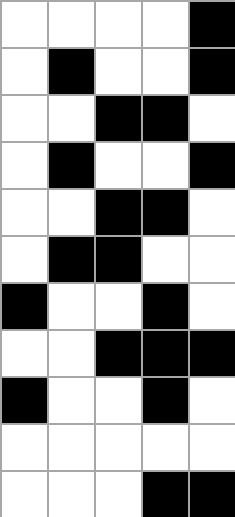[["white", "white", "white", "white", "black"], ["white", "black", "white", "white", "black"], ["white", "white", "black", "black", "white"], ["white", "black", "white", "white", "black"], ["white", "white", "black", "black", "white"], ["white", "black", "black", "white", "white"], ["black", "white", "white", "black", "white"], ["white", "white", "black", "black", "black"], ["black", "white", "white", "black", "white"], ["white", "white", "white", "white", "white"], ["white", "white", "white", "black", "black"]]